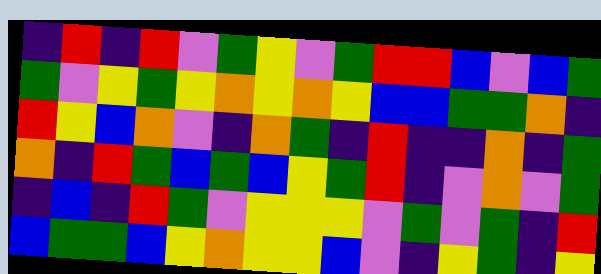[["indigo", "red", "indigo", "red", "violet", "green", "yellow", "violet", "green", "red", "red", "blue", "violet", "blue", "green"], ["green", "violet", "yellow", "green", "yellow", "orange", "yellow", "orange", "yellow", "blue", "blue", "green", "green", "orange", "indigo"], ["red", "yellow", "blue", "orange", "violet", "indigo", "orange", "green", "indigo", "red", "indigo", "indigo", "orange", "indigo", "green"], ["orange", "indigo", "red", "green", "blue", "green", "blue", "yellow", "green", "red", "indigo", "violet", "orange", "violet", "green"], ["indigo", "blue", "indigo", "red", "green", "violet", "yellow", "yellow", "yellow", "violet", "green", "violet", "green", "indigo", "red"], ["blue", "green", "green", "blue", "yellow", "orange", "yellow", "yellow", "blue", "violet", "indigo", "yellow", "green", "indigo", "yellow"]]